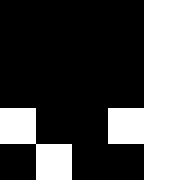[["black", "black", "black", "black", "white"], ["black", "black", "black", "black", "white"], ["black", "black", "black", "black", "white"], ["white", "black", "black", "white", "white"], ["black", "white", "black", "black", "white"]]